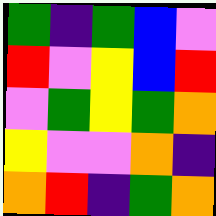[["green", "indigo", "green", "blue", "violet"], ["red", "violet", "yellow", "blue", "red"], ["violet", "green", "yellow", "green", "orange"], ["yellow", "violet", "violet", "orange", "indigo"], ["orange", "red", "indigo", "green", "orange"]]